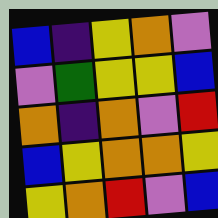[["blue", "indigo", "yellow", "orange", "violet"], ["violet", "green", "yellow", "yellow", "blue"], ["orange", "indigo", "orange", "violet", "red"], ["blue", "yellow", "orange", "orange", "yellow"], ["yellow", "orange", "red", "violet", "blue"]]